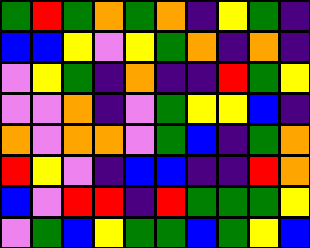[["green", "red", "green", "orange", "green", "orange", "indigo", "yellow", "green", "indigo"], ["blue", "blue", "yellow", "violet", "yellow", "green", "orange", "indigo", "orange", "indigo"], ["violet", "yellow", "green", "indigo", "orange", "indigo", "indigo", "red", "green", "yellow"], ["violet", "violet", "orange", "indigo", "violet", "green", "yellow", "yellow", "blue", "indigo"], ["orange", "violet", "orange", "orange", "violet", "green", "blue", "indigo", "green", "orange"], ["red", "yellow", "violet", "indigo", "blue", "blue", "indigo", "indigo", "red", "orange"], ["blue", "violet", "red", "red", "indigo", "red", "green", "green", "green", "yellow"], ["violet", "green", "blue", "yellow", "green", "green", "blue", "green", "yellow", "blue"]]